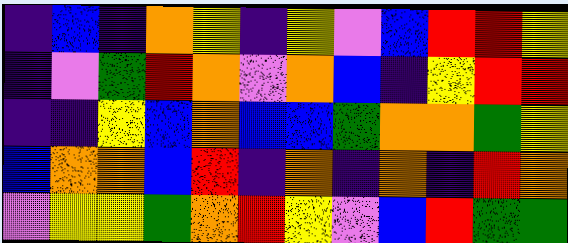[["indigo", "blue", "indigo", "orange", "yellow", "indigo", "yellow", "violet", "blue", "red", "red", "yellow"], ["indigo", "violet", "green", "red", "orange", "violet", "orange", "blue", "indigo", "yellow", "red", "red"], ["indigo", "indigo", "yellow", "blue", "orange", "blue", "blue", "green", "orange", "orange", "green", "yellow"], ["blue", "orange", "orange", "blue", "red", "indigo", "orange", "indigo", "orange", "indigo", "red", "orange"], ["violet", "yellow", "yellow", "green", "orange", "red", "yellow", "violet", "blue", "red", "green", "green"]]